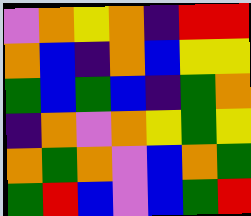[["violet", "orange", "yellow", "orange", "indigo", "red", "red"], ["orange", "blue", "indigo", "orange", "blue", "yellow", "yellow"], ["green", "blue", "green", "blue", "indigo", "green", "orange"], ["indigo", "orange", "violet", "orange", "yellow", "green", "yellow"], ["orange", "green", "orange", "violet", "blue", "orange", "green"], ["green", "red", "blue", "violet", "blue", "green", "red"]]